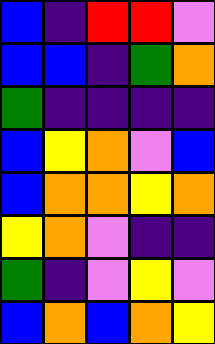[["blue", "indigo", "red", "red", "violet"], ["blue", "blue", "indigo", "green", "orange"], ["green", "indigo", "indigo", "indigo", "indigo"], ["blue", "yellow", "orange", "violet", "blue"], ["blue", "orange", "orange", "yellow", "orange"], ["yellow", "orange", "violet", "indigo", "indigo"], ["green", "indigo", "violet", "yellow", "violet"], ["blue", "orange", "blue", "orange", "yellow"]]